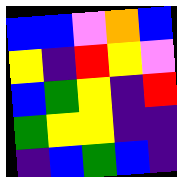[["blue", "blue", "violet", "orange", "blue"], ["yellow", "indigo", "red", "yellow", "violet"], ["blue", "green", "yellow", "indigo", "red"], ["green", "yellow", "yellow", "indigo", "indigo"], ["indigo", "blue", "green", "blue", "indigo"]]